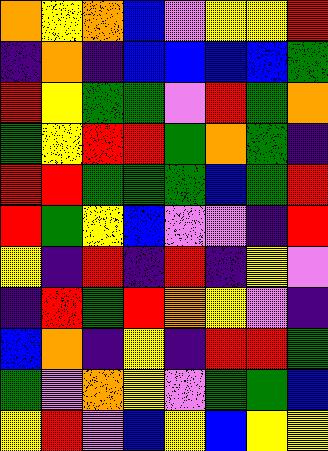[["orange", "yellow", "orange", "blue", "violet", "yellow", "yellow", "red"], ["indigo", "orange", "indigo", "blue", "blue", "blue", "blue", "green"], ["red", "yellow", "green", "green", "violet", "red", "green", "orange"], ["green", "yellow", "red", "red", "green", "orange", "green", "indigo"], ["red", "red", "green", "green", "green", "blue", "green", "red"], ["red", "green", "yellow", "blue", "violet", "violet", "indigo", "red"], ["yellow", "indigo", "red", "indigo", "red", "indigo", "yellow", "violet"], ["indigo", "red", "green", "red", "orange", "yellow", "violet", "indigo"], ["blue", "orange", "indigo", "yellow", "indigo", "red", "red", "green"], ["green", "violet", "orange", "yellow", "violet", "green", "green", "blue"], ["yellow", "red", "violet", "blue", "yellow", "blue", "yellow", "yellow"]]